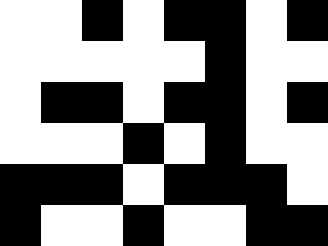[["white", "white", "black", "white", "black", "black", "white", "black"], ["white", "white", "white", "white", "white", "black", "white", "white"], ["white", "black", "black", "white", "black", "black", "white", "black"], ["white", "white", "white", "black", "white", "black", "white", "white"], ["black", "black", "black", "white", "black", "black", "black", "white"], ["black", "white", "white", "black", "white", "white", "black", "black"]]